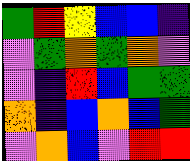[["green", "red", "yellow", "blue", "blue", "indigo"], ["violet", "green", "orange", "green", "orange", "violet"], ["violet", "indigo", "red", "blue", "green", "green"], ["orange", "indigo", "blue", "orange", "blue", "green"], ["violet", "orange", "blue", "violet", "red", "red"]]